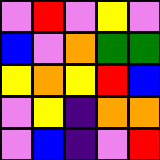[["violet", "red", "violet", "yellow", "violet"], ["blue", "violet", "orange", "green", "green"], ["yellow", "orange", "yellow", "red", "blue"], ["violet", "yellow", "indigo", "orange", "orange"], ["violet", "blue", "indigo", "violet", "red"]]